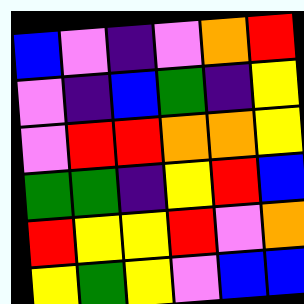[["blue", "violet", "indigo", "violet", "orange", "red"], ["violet", "indigo", "blue", "green", "indigo", "yellow"], ["violet", "red", "red", "orange", "orange", "yellow"], ["green", "green", "indigo", "yellow", "red", "blue"], ["red", "yellow", "yellow", "red", "violet", "orange"], ["yellow", "green", "yellow", "violet", "blue", "blue"]]